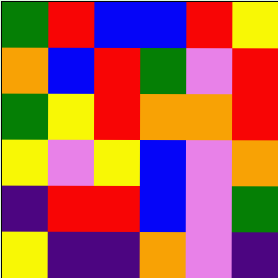[["green", "red", "blue", "blue", "red", "yellow"], ["orange", "blue", "red", "green", "violet", "red"], ["green", "yellow", "red", "orange", "orange", "red"], ["yellow", "violet", "yellow", "blue", "violet", "orange"], ["indigo", "red", "red", "blue", "violet", "green"], ["yellow", "indigo", "indigo", "orange", "violet", "indigo"]]